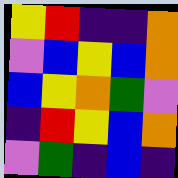[["yellow", "red", "indigo", "indigo", "orange"], ["violet", "blue", "yellow", "blue", "orange"], ["blue", "yellow", "orange", "green", "violet"], ["indigo", "red", "yellow", "blue", "orange"], ["violet", "green", "indigo", "blue", "indigo"]]